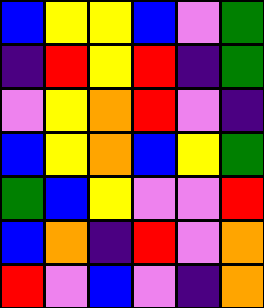[["blue", "yellow", "yellow", "blue", "violet", "green"], ["indigo", "red", "yellow", "red", "indigo", "green"], ["violet", "yellow", "orange", "red", "violet", "indigo"], ["blue", "yellow", "orange", "blue", "yellow", "green"], ["green", "blue", "yellow", "violet", "violet", "red"], ["blue", "orange", "indigo", "red", "violet", "orange"], ["red", "violet", "blue", "violet", "indigo", "orange"]]